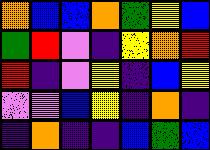[["orange", "blue", "blue", "orange", "green", "yellow", "blue"], ["green", "red", "violet", "indigo", "yellow", "orange", "red"], ["red", "indigo", "violet", "yellow", "indigo", "blue", "yellow"], ["violet", "violet", "blue", "yellow", "indigo", "orange", "indigo"], ["indigo", "orange", "indigo", "indigo", "blue", "green", "blue"]]